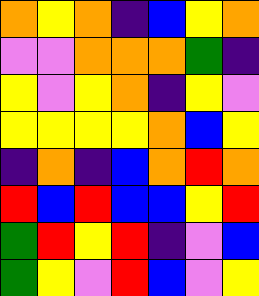[["orange", "yellow", "orange", "indigo", "blue", "yellow", "orange"], ["violet", "violet", "orange", "orange", "orange", "green", "indigo"], ["yellow", "violet", "yellow", "orange", "indigo", "yellow", "violet"], ["yellow", "yellow", "yellow", "yellow", "orange", "blue", "yellow"], ["indigo", "orange", "indigo", "blue", "orange", "red", "orange"], ["red", "blue", "red", "blue", "blue", "yellow", "red"], ["green", "red", "yellow", "red", "indigo", "violet", "blue"], ["green", "yellow", "violet", "red", "blue", "violet", "yellow"]]